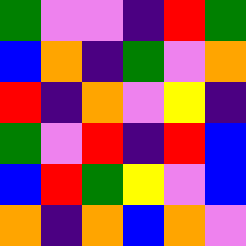[["green", "violet", "violet", "indigo", "red", "green"], ["blue", "orange", "indigo", "green", "violet", "orange"], ["red", "indigo", "orange", "violet", "yellow", "indigo"], ["green", "violet", "red", "indigo", "red", "blue"], ["blue", "red", "green", "yellow", "violet", "blue"], ["orange", "indigo", "orange", "blue", "orange", "violet"]]